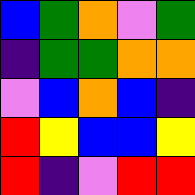[["blue", "green", "orange", "violet", "green"], ["indigo", "green", "green", "orange", "orange"], ["violet", "blue", "orange", "blue", "indigo"], ["red", "yellow", "blue", "blue", "yellow"], ["red", "indigo", "violet", "red", "red"]]